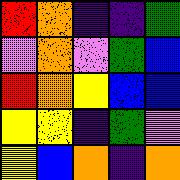[["red", "orange", "indigo", "indigo", "green"], ["violet", "orange", "violet", "green", "blue"], ["red", "orange", "yellow", "blue", "blue"], ["yellow", "yellow", "indigo", "green", "violet"], ["yellow", "blue", "orange", "indigo", "orange"]]